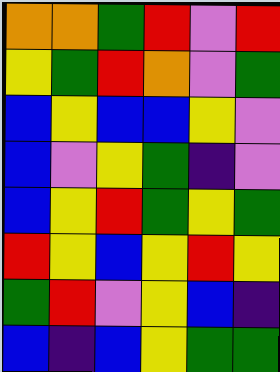[["orange", "orange", "green", "red", "violet", "red"], ["yellow", "green", "red", "orange", "violet", "green"], ["blue", "yellow", "blue", "blue", "yellow", "violet"], ["blue", "violet", "yellow", "green", "indigo", "violet"], ["blue", "yellow", "red", "green", "yellow", "green"], ["red", "yellow", "blue", "yellow", "red", "yellow"], ["green", "red", "violet", "yellow", "blue", "indigo"], ["blue", "indigo", "blue", "yellow", "green", "green"]]